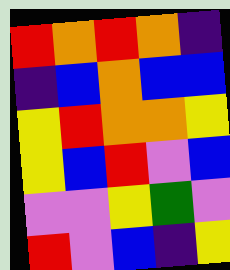[["red", "orange", "red", "orange", "indigo"], ["indigo", "blue", "orange", "blue", "blue"], ["yellow", "red", "orange", "orange", "yellow"], ["yellow", "blue", "red", "violet", "blue"], ["violet", "violet", "yellow", "green", "violet"], ["red", "violet", "blue", "indigo", "yellow"]]